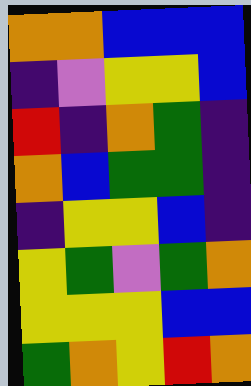[["orange", "orange", "blue", "blue", "blue"], ["indigo", "violet", "yellow", "yellow", "blue"], ["red", "indigo", "orange", "green", "indigo"], ["orange", "blue", "green", "green", "indigo"], ["indigo", "yellow", "yellow", "blue", "indigo"], ["yellow", "green", "violet", "green", "orange"], ["yellow", "yellow", "yellow", "blue", "blue"], ["green", "orange", "yellow", "red", "orange"]]